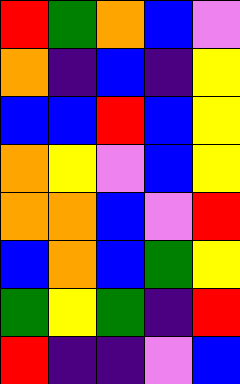[["red", "green", "orange", "blue", "violet"], ["orange", "indigo", "blue", "indigo", "yellow"], ["blue", "blue", "red", "blue", "yellow"], ["orange", "yellow", "violet", "blue", "yellow"], ["orange", "orange", "blue", "violet", "red"], ["blue", "orange", "blue", "green", "yellow"], ["green", "yellow", "green", "indigo", "red"], ["red", "indigo", "indigo", "violet", "blue"]]